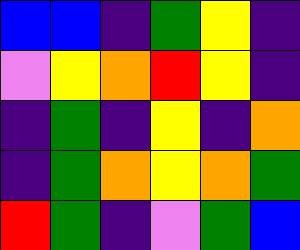[["blue", "blue", "indigo", "green", "yellow", "indigo"], ["violet", "yellow", "orange", "red", "yellow", "indigo"], ["indigo", "green", "indigo", "yellow", "indigo", "orange"], ["indigo", "green", "orange", "yellow", "orange", "green"], ["red", "green", "indigo", "violet", "green", "blue"]]